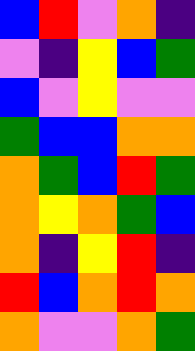[["blue", "red", "violet", "orange", "indigo"], ["violet", "indigo", "yellow", "blue", "green"], ["blue", "violet", "yellow", "violet", "violet"], ["green", "blue", "blue", "orange", "orange"], ["orange", "green", "blue", "red", "green"], ["orange", "yellow", "orange", "green", "blue"], ["orange", "indigo", "yellow", "red", "indigo"], ["red", "blue", "orange", "red", "orange"], ["orange", "violet", "violet", "orange", "green"]]